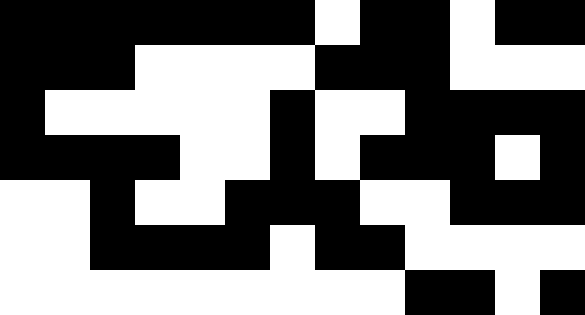[["black", "black", "black", "black", "black", "black", "black", "white", "black", "black", "white", "black", "black"], ["black", "black", "black", "white", "white", "white", "white", "black", "black", "black", "white", "white", "white"], ["black", "white", "white", "white", "white", "white", "black", "white", "white", "black", "black", "black", "black"], ["black", "black", "black", "black", "white", "white", "black", "white", "black", "black", "black", "white", "black"], ["white", "white", "black", "white", "white", "black", "black", "black", "white", "white", "black", "black", "black"], ["white", "white", "black", "black", "black", "black", "white", "black", "black", "white", "white", "white", "white"], ["white", "white", "white", "white", "white", "white", "white", "white", "white", "black", "black", "white", "black"]]